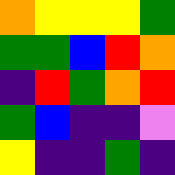[["orange", "yellow", "yellow", "yellow", "green"], ["green", "green", "blue", "red", "orange"], ["indigo", "red", "green", "orange", "red"], ["green", "blue", "indigo", "indigo", "violet"], ["yellow", "indigo", "indigo", "green", "indigo"]]